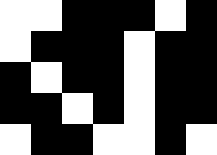[["white", "white", "black", "black", "black", "white", "black"], ["white", "black", "black", "black", "white", "black", "black"], ["black", "white", "black", "black", "white", "black", "black"], ["black", "black", "white", "black", "white", "black", "black"], ["white", "black", "black", "white", "white", "black", "white"]]